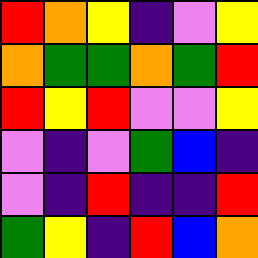[["red", "orange", "yellow", "indigo", "violet", "yellow"], ["orange", "green", "green", "orange", "green", "red"], ["red", "yellow", "red", "violet", "violet", "yellow"], ["violet", "indigo", "violet", "green", "blue", "indigo"], ["violet", "indigo", "red", "indigo", "indigo", "red"], ["green", "yellow", "indigo", "red", "blue", "orange"]]